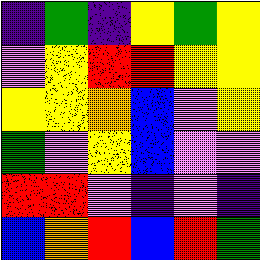[["indigo", "green", "indigo", "yellow", "green", "yellow"], ["violet", "yellow", "red", "red", "yellow", "yellow"], ["yellow", "yellow", "orange", "blue", "violet", "yellow"], ["green", "violet", "yellow", "blue", "violet", "violet"], ["red", "red", "violet", "indigo", "violet", "indigo"], ["blue", "orange", "red", "blue", "red", "green"]]